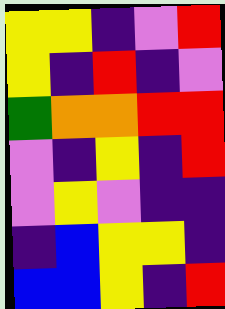[["yellow", "yellow", "indigo", "violet", "red"], ["yellow", "indigo", "red", "indigo", "violet"], ["green", "orange", "orange", "red", "red"], ["violet", "indigo", "yellow", "indigo", "red"], ["violet", "yellow", "violet", "indigo", "indigo"], ["indigo", "blue", "yellow", "yellow", "indigo"], ["blue", "blue", "yellow", "indigo", "red"]]